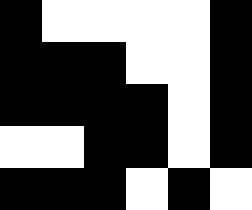[["black", "white", "white", "white", "white", "black"], ["black", "black", "black", "white", "white", "black"], ["black", "black", "black", "black", "white", "black"], ["white", "white", "black", "black", "white", "black"], ["black", "black", "black", "white", "black", "white"]]